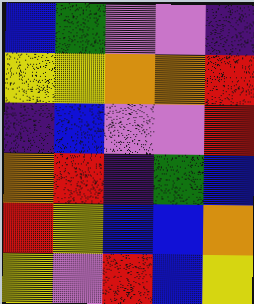[["blue", "green", "violet", "violet", "indigo"], ["yellow", "yellow", "orange", "orange", "red"], ["indigo", "blue", "violet", "violet", "red"], ["orange", "red", "indigo", "green", "blue"], ["red", "yellow", "blue", "blue", "orange"], ["yellow", "violet", "red", "blue", "yellow"]]